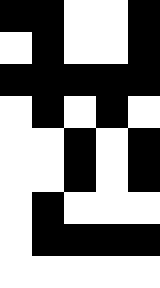[["black", "black", "white", "white", "black"], ["white", "black", "white", "white", "black"], ["black", "black", "black", "black", "black"], ["white", "black", "white", "black", "white"], ["white", "white", "black", "white", "black"], ["white", "white", "black", "white", "black"], ["white", "black", "white", "white", "white"], ["white", "black", "black", "black", "black"], ["white", "white", "white", "white", "white"]]